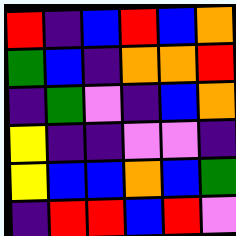[["red", "indigo", "blue", "red", "blue", "orange"], ["green", "blue", "indigo", "orange", "orange", "red"], ["indigo", "green", "violet", "indigo", "blue", "orange"], ["yellow", "indigo", "indigo", "violet", "violet", "indigo"], ["yellow", "blue", "blue", "orange", "blue", "green"], ["indigo", "red", "red", "blue", "red", "violet"]]